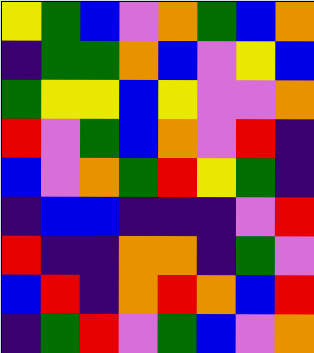[["yellow", "green", "blue", "violet", "orange", "green", "blue", "orange"], ["indigo", "green", "green", "orange", "blue", "violet", "yellow", "blue"], ["green", "yellow", "yellow", "blue", "yellow", "violet", "violet", "orange"], ["red", "violet", "green", "blue", "orange", "violet", "red", "indigo"], ["blue", "violet", "orange", "green", "red", "yellow", "green", "indigo"], ["indigo", "blue", "blue", "indigo", "indigo", "indigo", "violet", "red"], ["red", "indigo", "indigo", "orange", "orange", "indigo", "green", "violet"], ["blue", "red", "indigo", "orange", "red", "orange", "blue", "red"], ["indigo", "green", "red", "violet", "green", "blue", "violet", "orange"]]